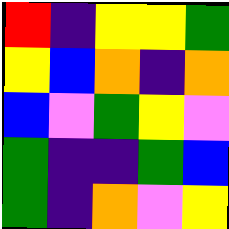[["red", "indigo", "yellow", "yellow", "green"], ["yellow", "blue", "orange", "indigo", "orange"], ["blue", "violet", "green", "yellow", "violet"], ["green", "indigo", "indigo", "green", "blue"], ["green", "indigo", "orange", "violet", "yellow"]]